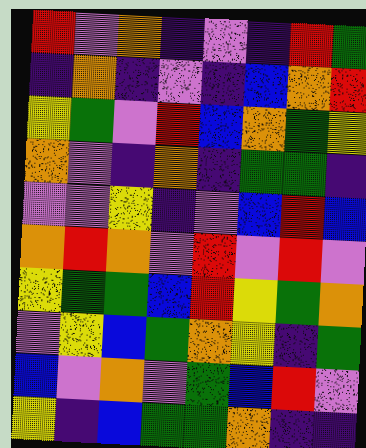[["red", "violet", "orange", "indigo", "violet", "indigo", "red", "green"], ["indigo", "orange", "indigo", "violet", "indigo", "blue", "orange", "red"], ["yellow", "green", "violet", "red", "blue", "orange", "green", "yellow"], ["orange", "violet", "indigo", "orange", "indigo", "green", "green", "indigo"], ["violet", "violet", "yellow", "indigo", "violet", "blue", "red", "blue"], ["orange", "red", "orange", "violet", "red", "violet", "red", "violet"], ["yellow", "green", "green", "blue", "red", "yellow", "green", "orange"], ["violet", "yellow", "blue", "green", "orange", "yellow", "indigo", "green"], ["blue", "violet", "orange", "violet", "green", "blue", "red", "violet"], ["yellow", "indigo", "blue", "green", "green", "orange", "indigo", "indigo"]]